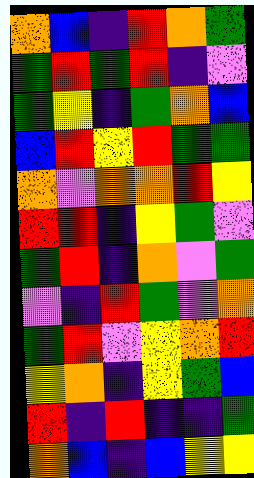[["orange", "blue", "indigo", "red", "orange", "green"], ["green", "red", "green", "red", "indigo", "violet"], ["green", "yellow", "indigo", "green", "orange", "blue"], ["blue", "red", "yellow", "red", "green", "green"], ["orange", "violet", "orange", "orange", "red", "yellow"], ["red", "red", "indigo", "yellow", "green", "violet"], ["green", "red", "indigo", "orange", "violet", "green"], ["violet", "indigo", "red", "green", "violet", "orange"], ["green", "red", "violet", "yellow", "orange", "red"], ["yellow", "orange", "indigo", "yellow", "green", "blue"], ["red", "indigo", "red", "indigo", "indigo", "green"], ["orange", "blue", "indigo", "blue", "yellow", "yellow"]]